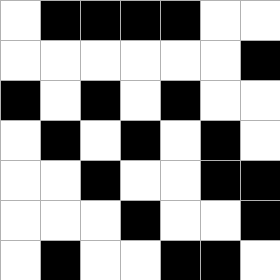[["white", "black", "black", "black", "black", "white", "white"], ["white", "white", "white", "white", "white", "white", "black"], ["black", "white", "black", "white", "black", "white", "white"], ["white", "black", "white", "black", "white", "black", "white"], ["white", "white", "black", "white", "white", "black", "black"], ["white", "white", "white", "black", "white", "white", "black"], ["white", "black", "white", "white", "black", "black", "white"]]